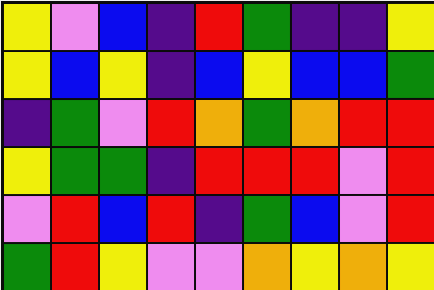[["yellow", "violet", "blue", "indigo", "red", "green", "indigo", "indigo", "yellow"], ["yellow", "blue", "yellow", "indigo", "blue", "yellow", "blue", "blue", "green"], ["indigo", "green", "violet", "red", "orange", "green", "orange", "red", "red"], ["yellow", "green", "green", "indigo", "red", "red", "red", "violet", "red"], ["violet", "red", "blue", "red", "indigo", "green", "blue", "violet", "red"], ["green", "red", "yellow", "violet", "violet", "orange", "yellow", "orange", "yellow"]]